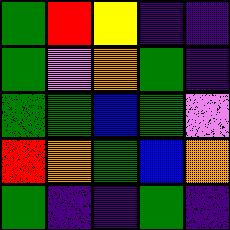[["green", "red", "yellow", "indigo", "indigo"], ["green", "violet", "orange", "green", "indigo"], ["green", "green", "blue", "green", "violet"], ["red", "orange", "green", "blue", "orange"], ["green", "indigo", "indigo", "green", "indigo"]]